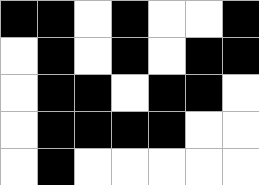[["black", "black", "white", "black", "white", "white", "black"], ["white", "black", "white", "black", "white", "black", "black"], ["white", "black", "black", "white", "black", "black", "white"], ["white", "black", "black", "black", "black", "white", "white"], ["white", "black", "white", "white", "white", "white", "white"]]